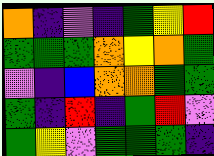[["orange", "indigo", "violet", "indigo", "green", "yellow", "red"], ["green", "green", "green", "orange", "yellow", "orange", "green"], ["violet", "indigo", "blue", "orange", "orange", "green", "green"], ["green", "indigo", "red", "indigo", "green", "red", "violet"], ["green", "yellow", "violet", "green", "green", "green", "indigo"]]